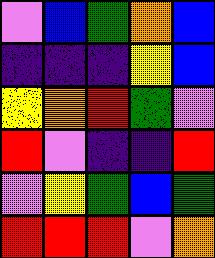[["violet", "blue", "green", "orange", "blue"], ["indigo", "indigo", "indigo", "yellow", "blue"], ["yellow", "orange", "red", "green", "violet"], ["red", "violet", "indigo", "indigo", "red"], ["violet", "yellow", "green", "blue", "green"], ["red", "red", "red", "violet", "orange"]]